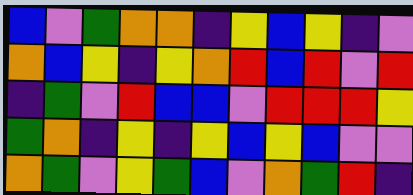[["blue", "violet", "green", "orange", "orange", "indigo", "yellow", "blue", "yellow", "indigo", "violet"], ["orange", "blue", "yellow", "indigo", "yellow", "orange", "red", "blue", "red", "violet", "red"], ["indigo", "green", "violet", "red", "blue", "blue", "violet", "red", "red", "red", "yellow"], ["green", "orange", "indigo", "yellow", "indigo", "yellow", "blue", "yellow", "blue", "violet", "violet"], ["orange", "green", "violet", "yellow", "green", "blue", "violet", "orange", "green", "red", "indigo"]]